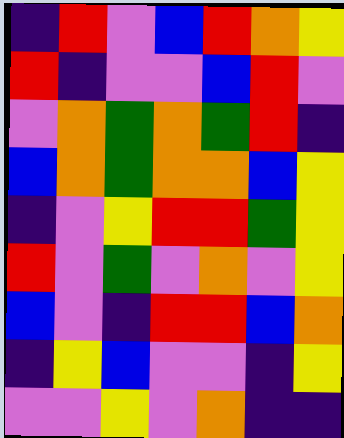[["indigo", "red", "violet", "blue", "red", "orange", "yellow"], ["red", "indigo", "violet", "violet", "blue", "red", "violet"], ["violet", "orange", "green", "orange", "green", "red", "indigo"], ["blue", "orange", "green", "orange", "orange", "blue", "yellow"], ["indigo", "violet", "yellow", "red", "red", "green", "yellow"], ["red", "violet", "green", "violet", "orange", "violet", "yellow"], ["blue", "violet", "indigo", "red", "red", "blue", "orange"], ["indigo", "yellow", "blue", "violet", "violet", "indigo", "yellow"], ["violet", "violet", "yellow", "violet", "orange", "indigo", "indigo"]]